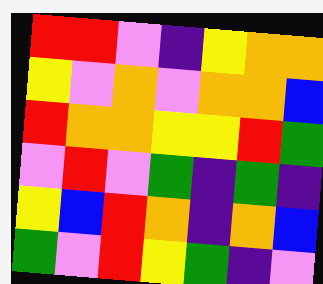[["red", "red", "violet", "indigo", "yellow", "orange", "orange"], ["yellow", "violet", "orange", "violet", "orange", "orange", "blue"], ["red", "orange", "orange", "yellow", "yellow", "red", "green"], ["violet", "red", "violet", "green", "indigo", "green", "indigo"], ["yellow", "blue", "red", "orange", "indigo", "orange", "blue"], ["green", "violet", "red", "yellow", "green", "indigo", "violet"]]